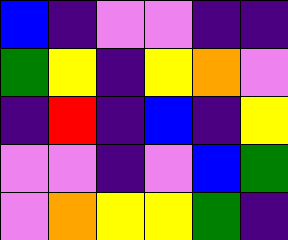[["blue", "indigo", "violet", "violet", "indigo", "indigo"], ["green", "yellow", "indigo", "yellow", "orange", "violet"], ["indigo", "red", "indigo", "blue", "indigo", "yellow"], ["violet", "violet", "indigo", "violet", "blue", "green"], ["violet", "orange", "yellow", "yellow", "green", "indigo"]]